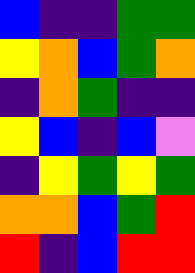[["blue", "indigo", "indigo", "green", "green"], ["yellow", "orange", "blue", "green", "orange"], ["indigo", "orange", "green", "indigo", "indigo"], ["yellow", "blue", "indigo", "blue", "violet"], ["indigo", "yellow", "green", "yellow", "green"], ["orange", "orange", "blue", "green", "red"], ["red", "indigo", "blue", "red", "red"]]